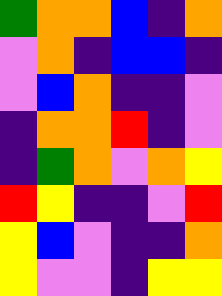[["green", "orange", "orange", "blue", "indigo", "orange"], ["violet", "orange", "indigo", "blue", "blue", "indigo"], ["violet", "blue", "orange", "indigo", "indigo", "violet"], ["indigo", "orange", "orange", "red", "indigo", "violet"], ["indigo", "green", "orange", "violet", "orange", "yellow"], ["red", "yellow", "indigo", "indigo", "violet", "red"], ["yellow", "blue", "violet", "indigo", "indigo", "orange"], ["yellow", "violet", "violet", "indigo", "yellow", "yellow"]]